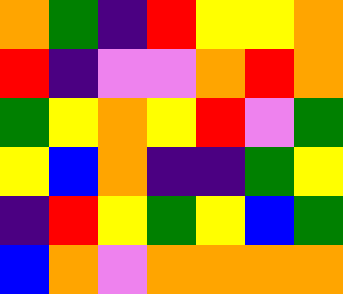[["orange", "green", "indigo", "red", "yellow", "yellow", "orange"], ["red", "indigo", "violet", "violet", "orange", "red", "orange"], ["green", "yellow", "orange", "yellow", "red", "violet", "green"], ["yellow", "blue", "orange", "indigo", "indigo", "green", "yellow"], ["indigo", "red", "yellow", "green", "yellow", "blue", "green"], ["blue", "orange", "violet", "orange", "orange", "orange", "orange"]]